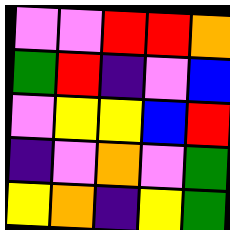[["violet", "violet", "red", "red", "orange"], ["green", "red", "indigo", "violet", "blue"], ["violet", "yellow", "yellow", "blue", "red"], ["indigo", "violet", "orange", "violet", "green"], ["yellow", "orange", "indigo", "yellow", "green"]]